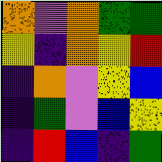[["orange", "violet", "orange", "green", "green"], ["yellow", "indigo", "orange", "yellow", "red"], ["indigo", "orange", "violet", "yellow", "blue"], ["indigo", "green", "violet", "blue", "yellow"], ["indigo", "red", "blue", "indigo", "green"]]